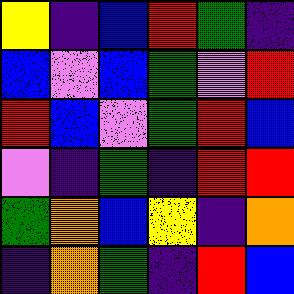[["yellow", "indigo", "blue", "red", "green", "indigo"], ["blue", "violet", "blue", "green", "violet", "red"], ["red", "blue", "violet", "green", "red", "blue"], ["violet", "indigo", "green", "indigo", "red", "red"], ["green", "orange", "blue", "yellow", "indigo", "orange"], ["indigo", "orange", "green", "indigo", "red", "blue"]]